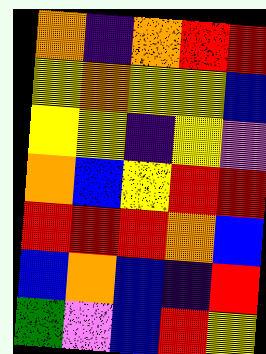[["orange", "indigo", "orange", "red", "red"], ["yellow", "orange", "yellow", "yellow", "blue"], ["yellow", "yellow", "indigo", "yellow", "violet"], ["orange", "blue", "yellow", "red", "red"], ["red", "red", "red", "orange", "blue"], ["blue", "orange", "blue", "indigo", "red"], ["green", "violet", "blue", "red", "yellow"]]